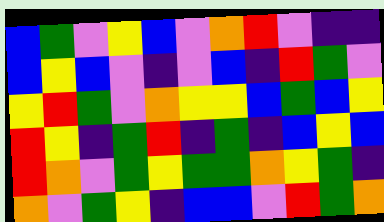[["blue", "green", "violet", "yellow", "blue", "violet", "orange", "red", "violet", "indigo", "indigo"], ["blue", "yellow", "blue", "violet", "indigo", "violet", "blue", "indigo", "red", "green", "violet"], ["yellow", "red", "green", "violet", "orange", "yellow", "yellow", "blue", "green", "blue", "yellow"], ["red", "yellow", "indigo", "green", "red", "indigo", "green", "indigo", "blue", "yellow", "blue"], ["red", "orange", "violet", "green", "yellow", "green", "green", "orange", "yellow", "green", "indigo"], ["orange", "violet", "green", "yellow", "indigo", "blue", "blue", "violet", "red", "green", "orange"]]